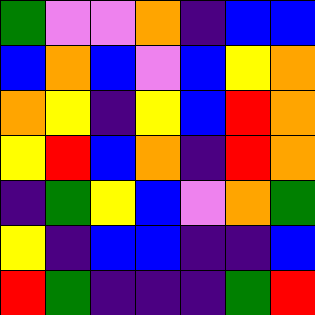[["green", "violet", "violet", "orange", "indigo", "blue", "blue"], ["blue", "orange", "blue", "violet", "blue", "yellow", "orange"], ["orange", "yellow", "indigo", "yellow", "blue", "red", "orange"], ["yellow", "red", "blue", "orange", "indigo", "red", "orange"], ["indigo", "green", "yellow", "blue", "violet", "orange", "green"], ["yellow", "indigo", "blue", "blue", "indigo", "indigo", "blue"], ["red", "green", "indigo", "indigo", "indigo", "green", "red"]]